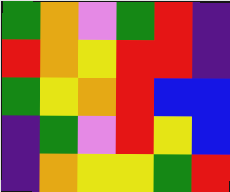[["green", "orange", "violet", "green", "red", "indigo"], ["red", "orange", "yellow", "red", "red", "indigo"], ["green", "yellow", "orange", "red", "blue", "blue"], ["indigo", "green", "violet", "red", "yellow", "blue"], ["indigo", "orange", "yellow", "yellow", "green", "red"]]